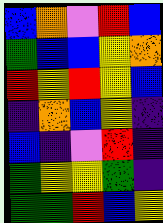[["blue", "orange", "violet", "red", "blue"], ["green", "blue", "blue", "yellow", "orange"], ["red", "yellow", "red", "yellow", "blue"], ["indigo", "orange", "blue", "yellow", "indigo"], ["blue", "indigo", "violet", "red", "indigo"], ["green", "yellow", "yellow", "green", "indigo"], ["green", "green", "red", "blue", "yellow"]]